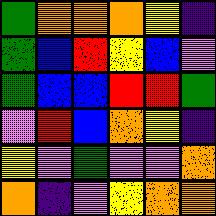[["green", "orange", "orange", "orange", "yellow", "indigo"], ["green", "blue", "red", "yellow", "blue", "violet"], ["green", "blue", "blue", "red", "red", "green"], ["violet", "red", "blue", "orange", "yellow", "indigo"], ["yellow", "violet", "green", "violet", "violet", "orange"], ["orange", "indigo", "violet", "yellow", "orange", "orange"]]